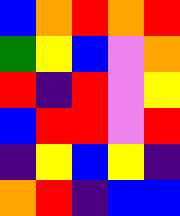[["blue", "orange", "red", "orange", "red"], ["green", "yellow", "blue", "violet", "orange"], ["red", "indigo", "red", "violet", "yellow"], ["blue", "red", "red", "violet", "red"], ["indigo", "yellow", "blue", "yellow", "indigo"], ["orange", "red", "indigo", "blue", "blue"]]